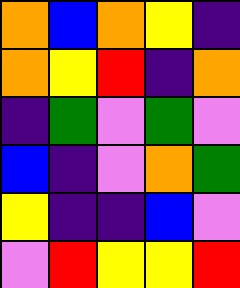[["orange", "blue", "orange", "yellow", "indigo"], ["orange", "yellow", "red", "indigo", "orange"], ["indigo", "green", "violet", "green", "violet"], ["blue", "indigo", "violet", "orange", "green"], ["yellow", "indigo", "indigo", "blue", "violet"], ["violet", "red", "yellow", "yellow", "red"]]